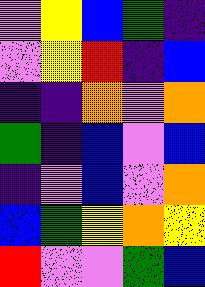[["violet", "yellow", "blue", "green", "indigo"], ["violet", "yellow", "red", "indigo", "blue"], ["indigo", "indigo", "orange", "violet", "orange"], ["green", "indigo", "blue", "violet", "blue"], ["indigo", "violet", "blue", "violet", "orange"], ["blue", "green", "yellow", "orange", "yellow"], ["red", "violet", "violet", "green", "blue"]]